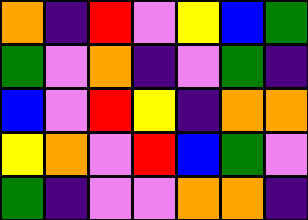[["orange", "indigo", "red", "violet", "yellow", "blue", "green"], ["green", "violet", "orange", "indigo", "violet", "green", "indigo"], ["blue", "violet", "red", "yellow", "indigo", "orange", "orange"], ["yellow", "orange", "violet", "red", "blue", "green", "violet"], ["green", "indigo", "violet", "violet", "orange", "orange", "indigo"]]